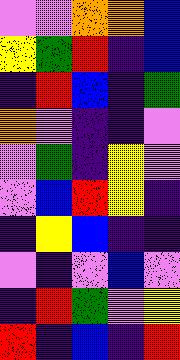[["violet", "violet", "orange", "orange", "blue"], ["yellow", "green", "red", "indigo", "blue"], ["indigo", "red", "blue", "indigo", "green"], ["orange", "violet", "indigo", "indigo", "violet"], ["violet", "green", "indigo", "yellow", "violet"], ["violet", "blue", "red", "yellow", "indigo"], ["indigo", "yellow", "blue", "indigo", "indigo"], ["violet", "indigo", "violet", "blue", "violet"], ["indigo", "red", "green", "violet", "yellow"], ["red", "indigo", "blue", "indigo", "red"]]